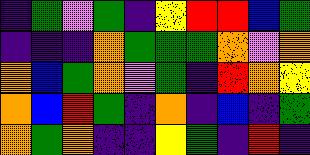[["indigo", "green", "violet", "green", "indigo", "yellow", "red", "red", "blue", "green"], ["indigo", "indigo", "indigo", "orange", "green", "green", "green", "orange", "violet", "orange"], ["orange", "blue", "green", "orange", "violet", "green", "indigo", "red", "orange", "yellow"], ["orange", "blue", "red", "green", "indigo", "orange", "indigo", "blue", "indigo", "green"], ["orange", "green", "orange", "indigo", "indigo", "yellow", "green", "indigo", "red", "indigo"]]